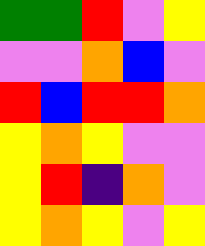[["green", "green", "red", "violet", "yellow"], ["violet", "violet", "orange", "blue", "violet"], ["red", "blue", "red", "red", "orange"], ["yellow", "orange", "yellow", "violet", "violet"], ["yellow", "red", "indigo", "orange", "violet"], ["yellow", "orange", "yellow", "violet", "yellow"]]